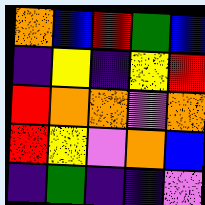[["orange", "blue", "red", "green", "blue"], ["indigo", "yellow", "indigo", "yellow", "red"], ["red", "orange", "orange", "violet", "orange"], ["red", "yellow", "violet", "orange", "blue"], ["indigo", "green", "indigo", "indigo", "violet"]]